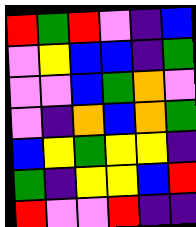[["red", "green", "red", "violet", "indigo", "blue"], ["violet", "yellow", "blue", "blue", "indigo", "green"], ["violet", "violet", "blue", "green", "orange", "violet"], ["violet", "indigo", "orange", "blue", "orange", "green"], ["blue", "yellow", "green", "yellow", "yellow", "indigo"], ["green", "indigo", "yellow", "yellow", "blue", "red"], ["red", "violet", "violet", "red", "indigo", "indigo"]]